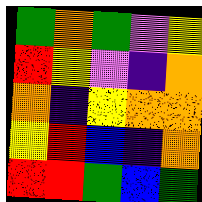[["green", "orange", "green", "violet", "yellow"], ["red", "yellow", "violet", "indigo", "orange"], ["orange", "indigo", "yellow", "orange", "orange"], ["yellow", "red", "blue", "indigo", "orange"], ["red", "red", "green", "blue", "green"]]